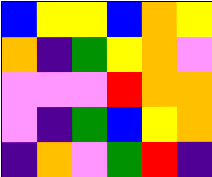[["blue", "yellow", "yellow", "blue", "orange", "yellow"], ["orange", "indigo", "green", "yellow", "orange", "violet"], ["violet", "violet", "violet", "red", "orange", "orange"], ["violet", "indigo", "green", "blue", "yellow", "orange"], ["indigo", "orange", "violet", "green", "red", "indigo"]]